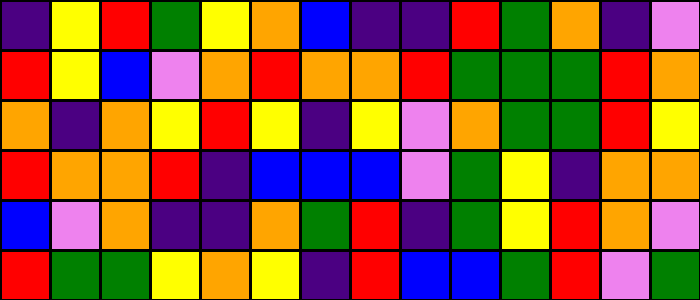[["indigo", "yellow", "red", "green", "yellow", "orange", "blue", "indigo", "indigo", "red", "green", "orange", "indigo", "violet"], ["red", "yellow", "blue", "violet", "orange", "red", "orange", "orange", "red", "green", "green", "green", "red", "orange"], ["orange", "indigo", "orange", "yellow", "red", "yellow", "indigo", "yellow", "violet", "orange", "green", "green", "red", "yellow"], ["red", "orange", "orange", "red", "indigo", "blue", "blue", "blue", "violet", "green", "yellow", "indigo", "orange", "orange"], ["blue", "violet", "orange", "indigo", "indigo", "orange", "green", "red", "indigo", "green", "yellow", "red", "orange", "violet"], ["red", "green", "green", "yellow", "orange", "yellow", "indigo", "red", "blue", "blue", "green", "red", "violet", "green"]]